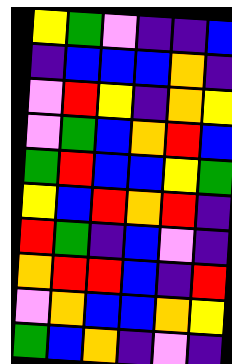[["yellow", "green", "violet", "indigo", "indigo", "blue"], ["indigo", "blue", "blue", "blue", "orange", "indigo"], ["violet", "red", "yellow", "indigo", "orange", "yellow"], ["violet", "green", "blue", "orange", "red", "blue"], ["green", "red", "blue", "blue", "yellow", "green"], ["yellow", "blue", "red", "orange", "red", "indigo"], ["red", "green", "indigo", "blue", "violet", "indigo"], ["orange", "red", "red", "blue", "indigo", "red"], ["violet", "orange", "blue", "blue", "orange", "yellow"], ["green", "blue", "orange", "indigo", "violet", "indigo"]]